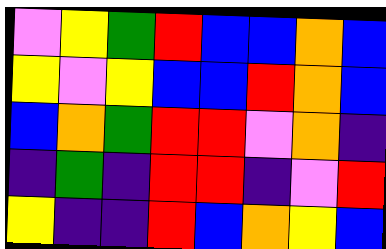[["violet", "yellow", "green", "red", "blue", "blue", "orange", "blue"], ["yellow", "violet", "yellow", "blue", "blue", "red", "orange", "blue"], ["blue", "orange", "green", "red", "red", "violet", "orange", "indigo"], ["indigo", "green", "indigo", "red", "red", "indigo", "violet", "red"], ["yellow", "indigo", "indigo", "red", "blue", "orange", "yellow", "blue"]]